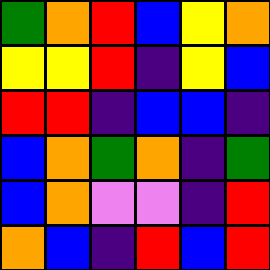[["green", "orange", "red", "blue", "yellow", "orange"], ["yellow", "yellow", "red", "indigo", "yellow", "blue"], ["red", "red", "indigo", "blue", "blue", "indigo"], ["blue", "orange", "green", "orange", "indigo", "green"], ["blue", "orange", "violet", "violet", "indigo", "red"], ["orange", "blue", "indigo", "red", "blue", "red"]]